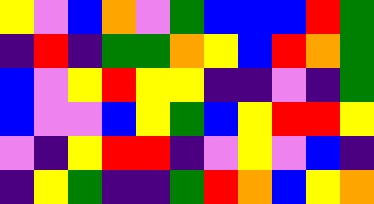[["yellow", "violet", "blue", "orange", "violet", "green", "blue", "blue", "blue", "red", "green"], ["indigo", "red", "indigo", "green", "green", "orange", "yellow", "blue", "red", "orange", "green"], ["blue", "violet", "yellow", "red", "yellow", "yellow", "indigo", "indigo", "violet", "indigo", "green"], ["blue", "violet", "violet", "blue", "yellow", "green", "blue", "yellow", "red", "red", "yellow"], ["violet", "indigo", "yellow", "red", "red", "indigo", "violet", "yellow", "violet", "blue", "indigo"], ["indigo", "yellow", "green", "indigo", "indigo", "green", "red", "orange", "blue", "yellow", "orange"]]